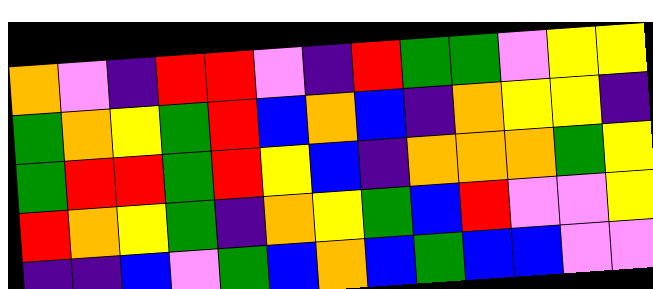[["orange", "violet", "indigo", "red", "red", "violet", "indigo", "red", "green", "green", "violet", "yellow", "yellow"], ["green", "orange", "yellow", "green", "red", "blue", "orange", "blue", "indigo", "orange", "yellow", "yellow", "indigo"], ["green", "red", "red", "green", "red", "yellow", "blue", "indigo", "orange", "orange", "orange", "green", "yellow"], ["red", "orange", "yellow", "green", "indigo", "orange", "yellow", "green", "blue", "red", "violet", "violet", "yellow"], ["indigo", "indigo", "blue", "violet", "green", "blue", "orange", "blue", "green", "blue", "blue", "violet", "violet"]]